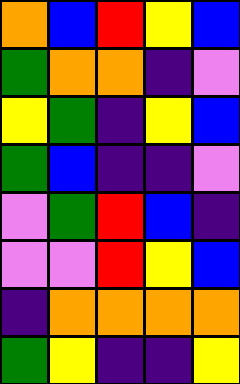[["orange", "blue", "red", "yellow", "blue"], ["green", "orange", "orange", "indigo", "violet"], ["yellow", "green", "indigo", "yellow", "blue"], ["green", "blue", "indigo", "indigo", "violet"], ["violet", "green", "red", "blue", "indigo"], ["violet", "violet", "red", "yellow", "blue"], ["indigo", "orange", "orange", "orange", "orange"], ["green", "yellow", "indigo", "indigo", "yellow"]]